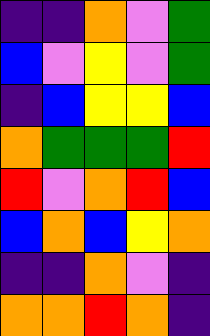[["indigo", "indigo", "orange", "violet", "green"], ["blue", "violet", "yellow", "violet", "green"], ["indigo", "blue", "yellow", "yellow", "blue"], ["orange", "green", "green", "green", "red"], ["red", "violet", "orange", "red", "blue"], ["blue", "orange", "blue", "yellow", "orange"], ["indigo", "indigo", "orange", "violet", "indigo"], ["orange", "orange", "red", "orange", "indigo"]]